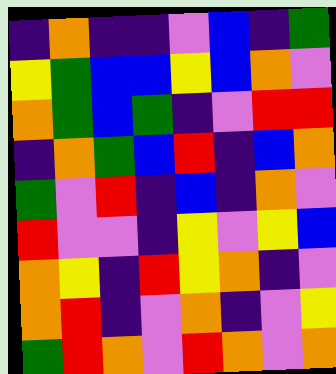[["indigo", "orange", "indigo", "indigo", "violet", "blue", "indigo", "green"], ["yellow", "green", "blue", "blue", "yellow", "blue", "orange", "violet"], ["orange", "green", "blue", "green", "indigo", "violet", "red", "red"], ["indigo", "orange", "green", "blue", "red", "indigo", "blue", "orange"], ["green", "violet", "red", "indigo", "blue", "indigo", "orange", "violet"], ["red", "violet", "violet", "indigo", "yellow", "violet", "yellow", "blue"], ["orange", "yellow", "indigo", "red", "yellow", "orange", "indigo", "violet"], ["orange", "red", "indigo", "violet", "orange", "indigo", "violet", "yellow"], ["green", "red", "orange", "violet", "red", "orange", "violet", "orange"]]